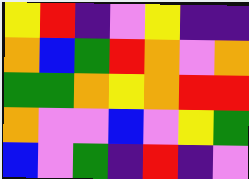[["yellow", "red", "indigo", "violet", "yellow", "indigo", "indigo"], ["orange", "blue", "green", "red", "orange", "violet", "orange"], ["green", "green", "orange", "yellow", "orange", "red", "red"], ["orange", "violet", "violet", "blue", "violet", "yellow", "green"], ["blue", "violet", "green", "indigo", "red", "indigo", "violet"]]